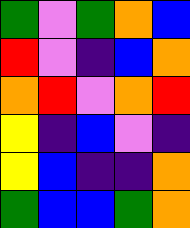[["green", "violet", "green", "orange", "blue"], ["red", "violet", "indigo", "blue", "orange"], ["orange", "red", "violet", "orange", "red"], ["yellow", "indigo", "blue", "violet", "indigo"], ["yellow", "blue", "indigo", "indigo", "orange"], ["green", "blue", "blue", "green", "orange"]]